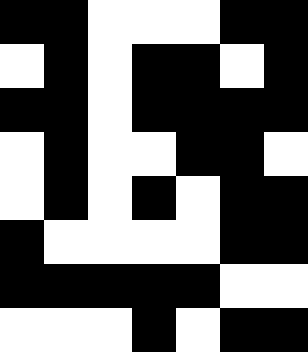[["black", "black", "white", "white", "white", "black", "black"], ["white", "black", "white", "black", "black", "white", "black"], ["black", "black", "white", "black", "black", "black", "black"], ["white", "black", "white", "white", "black", "black", "white"], ["white", "black", "white", "black", "white", "black", "black"], ["black", "white", "white", "white", "white", "black", "black"], ["black", "black", "black", "black", "black", "white", "white"], ["white", "white", "white", "black", "white", "black", "black"]]